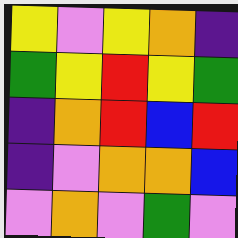[["yellow", "violet", "yellow", "orange", "indigo"], ["green", "yellow", "red", "yellow", "green"], ["indigo", "orange", "red", "blue", "red"], ["indigo", "violet", "orange", "orange", "blue"], ["violet", "orange", "violet", "green", "violet"]]